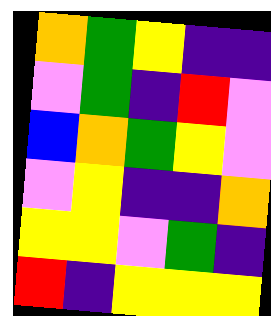[["orange", "green", "yellow", "indigo", "indigo"], ["violet", "green", "indigo", "red", "violet"], ["blue", "orange", "green", "yellow", "violet"], ["violet", "yellow", "indigo", "indigo", "orange"], ["yellow", "yellow", "violet", "green", "indigo"], ["red", "indigo", "yellow", "yellow", "yellow"]]